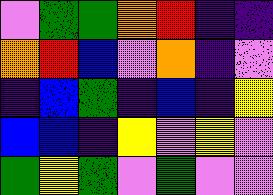[["violet", "green", "green", "orange", "red", "indigo", "indigo"], ["orange", "red", "blue", "violet", "orange", "indigo", "violet"], ["indigo", "blue", "green", "indigo", "blue", "indigo", "yellow"], ["blue", "blue", "indigo", "yellow", "violet", "yellow", "violet"], ["green", "yellow", "green", "violet", "green", "violet", "violet"]]